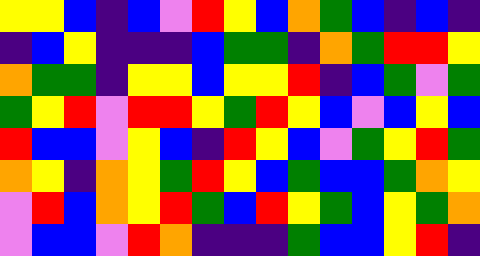[["yellow", "yellow", "blue", "indigo", "blue", "violet", "red", "yellow", "blue", "orange", "green", "blue", "indigo", "blue", "indigo"], ["indigo", "blue", "yellow", "indigo", "indigo", "indigo", "blue", "green", "green", "indigo", "orange", "green", "red", "red", "yellow"], ["orange", "green", "green", "indigo", "yellow", "yellow", "blue", "yellow", "yellow", "red", "indigo", "blue", "green", "violet", "green"], ["green", "yellow", "red", "violet", "red", "red", "yellow", "green", "red", "yellow", "blue", "violet", "blue", "yellow", "blue"], ["red", "blue", "blue", "violet", "yellow", "blue", "indigo", "red", "yellow", "blue", "violet", "green", "yellow", "red", "green"], ["orange", "yellow", "indigo", "orange", "yellow", "green", "red", "yellow", "blue", "green", "blue", "blue", "green", "orange", "yellow"], ["violet", "red", "blue", "orange", "yellow", "red", "green", "blue", "red", "yellow", "green", "blue", "yellow", "green", "orange"], ["violet", "blue", "blue", "violet", "red", "orange", "indigo", "indigo", "indigo", "green", "blue", "blue", "yellow", "red", "indigo"]]